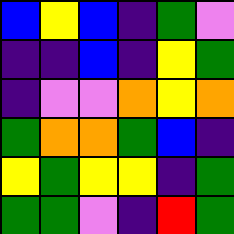[["blue", "yellow", "blue", "indigo", "green", "violet"], ["indigo", "indigo", "blue", "indigo", "yellow", "green"], ["indigo", "violet", "violet", "orange", "yellow", "orange"], ["green", "orange", "orange", "green", "blue", "indigo"], ["yellow", "green", "yellow", "yellow", "indigo", "green"], ["green", "green", "violet", "indigo", "red", "green"]]